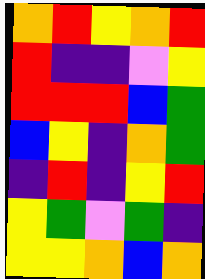[["orange", "red", "yellow", "orange", "red"], ["red", "indigo", "indigo", "violet", "yellow"], ["red", "red", "red", "blue", "green"], ["blue", "yellow", "indigo", "orange", "green"], ["indigo", "red", "indigo", "yellow", "red"], ["yellow", "green", "violet", "green", "indigo"], ["yellow", "yellow", "orange", "blue", "orange"]]